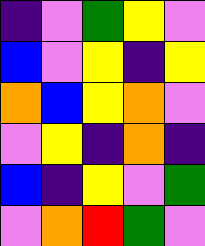[["indigo", "violet", "green", "yellow", "violet"], ["blue", "violet", "yellow", "indigo", "yellow"], ["orange", "blue", "yellow", "orange", "violet"], ["violet", "yellow", "indigo", "orange", "indigo"], ["blue", "indigo", "yellow", "violet", "green"], ["violet", "orange", "red", "green", "violet"]]